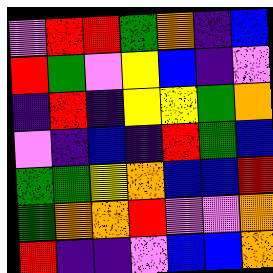[["violet", "red", "red", "green", "orange", "indigo", "blue"], ["red", "green", "violet", "yellow", "blue", "indigo", "violet"], ["indigo", "red", "indigo", "yellow", "yellow", "green", "orange"], ["violet", "indigo", "blue", "indigo", "red", "green", "blue"], ["green", "green", "yellow", "orange", "blue", "blue", "red"], ["green", "orange", "orange", "red", "violet", "violet", "orange"], ["red", "indigo", "indigo", "violet", "blue", "blue", "orange"]]